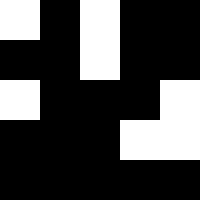[["white", "black", "white", "black", "black"], ["black", "black", "white", "black", "black"], ["white", "black", "black", "black", "white"], ["black", "black", "black", "white", "white"], ["black", "black", "black", "black", "black"]]